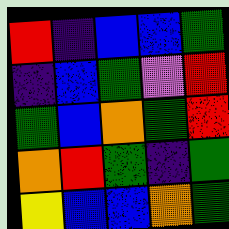[["red", "indigo", "blue", "blue", "green"], ["indigo", "blue", "green", "violet", "red"], ["green", "blue", "orange", "green", "red"], ["orange", "red", "green", "indigo", "green"], ["yellow", "blue", "blue", "orange", "green"]]